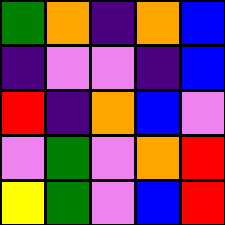[["green", "orange", "indigo", "orange", "blue"], ["indigo", "violet", "violet", "indigo", "blue"], ["red", "indigo", "orange", "blue", "violet"], ["violet", "green", "violet", "orange", "red"], ["yellow", "green", "violet", "blue", "red"]]